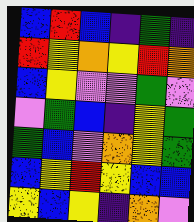[["blue", "red", "blue", "indigo", "green", "indigo"], ["red", "yellow", "orange", "yellow", "red", "orange"], ["blue", "yellow", "violet", "violet", "green", "violet"], ["violet", "green", "blue", "indigo", "yellow", "green"], ["green", "blue", "violet", "orange", "yellow", "green"], ["blue", "yellow", "red", "yellow", "blue", "blue"], ["yellow", "blue", "yellow", "indigo", "orange", "violet"]]